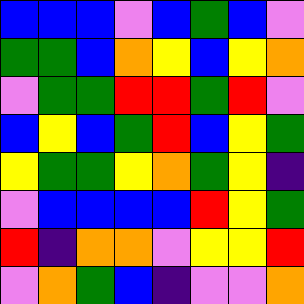[["blue", "blue", "blue", "violet", "blue", "green", "blue", "violet"], ["green", "green", "blue", "orange", "yellow", "blue", "yellow", "orange"], ["violet", "green", "green", "red", "red", "green", "red", "violet"], ["blue", "yellow", "blue", "green", "red", "blue", "yellow", "green"], ["yellow", "green", "green", "yellow", "orange", "green", "yellow", "indigo"], ["violet", "blue", "blue", "blue", "blue", "red", "yellow", "green"], ["red", "indigo", "orange", "orange", "violet", "yellow", "yellow", "red"], ["violet", "orange", "green", "blue", "indigo", "violet", "violet", "orange"]]